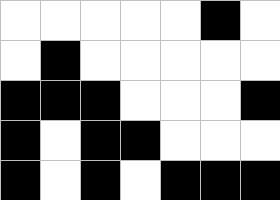[["white", "white", "white", "white", "white", "black", "white"], ["white", "black", "white", "white", "white", "white", "white"], ["black", "black", "black", "white", "white", "white", "black"], ["black", "white", "black", "black", "white", "white", "white"], ["black", "white", "black", "white", "black", "black", "black"]]